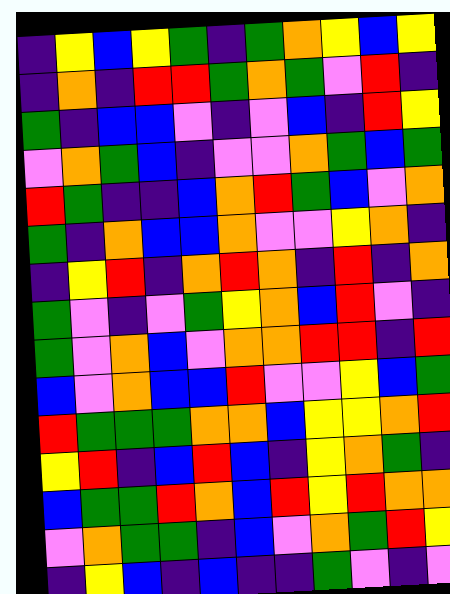[["indigo", "yellow", "blue", "yellow", "green", "indigo", "green", "orange", "yellow", "blue", "yellow"], ["indigo", "orange", "indigo", "red", "red", "green", "orange", "green", "violet", "red", "indigo"], ["green", "indigo", "blue", "blue", "violet", "indigo", "violet", "blue", "indigo", "red", "yellow"], ["violet", "orange", "green", "blue", "indigo", "violet", "violet", "orange", "green", "blue", "green"], ["red", "green", "indigo", "indigo", "blue", "orange", "red", "green", "blue", "violet", "orange"], ["green", "indigo", "orange", "blue", "blue", "orange", "violet", "violet", "yellow", "orange", "indigo"], ["indigo", "yellow", "red", "indigo", "orange", "red", "orange", "indigo", "red", "indigo", "orange"], ["green", "violet", "indigo", "violet", "green", "yellow", "orange", "blue", "red", "violet", "indigo"], ["green", "violet", "orange", "blue", "violet", "orange", "orange", "red", "red", "indigo", "red"], ["blue", "violet", "orange", "blue", "blue", "red", "violet", "violet", "yellow", "blue", "green"], ["red", "green", "green", "green", "orange", "orange", "blue", "yellow", "yellow", "orange", "red"], ["yellow", "red", "indigo", "blue", "red", "blue", "indigo", "yellow", "orange", "green", "indigo"], ["blue", "green", "green", "red", "orange", "blue", "red", "yellow", "red", "orange", "orange"], ["violet", "orange", "green", "green", "indigo", "blue", "violet", "orange", "green", "red", "yellow"], ["indigo", "yellow", "blue", "indigo", "blue", "indigo", "indigo", "green", "violet", "indigo", "violet"]]